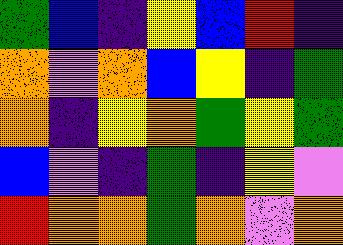[["green", "blue", "indigo", "yellow", "blue", "red", "indigo"], ["orange", "violet", "orange", "blue", "yellow", "indigo", "green"], ["orange", "indigo", "yellow", "orange", "green", "yellow", "green"], ["blue", "violet", "indigo", "green", "indigo", "yellow", "violet"], ["red", "orange", "orange", "green", "orange", "violet", "orange"]]